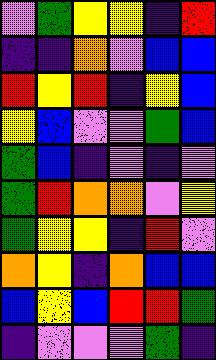[["violet", "green", "yellow", "yellow", "indigo", "red"], ["indigo", "indigo", "orange", "violet", "blue", "blue"], ["red", "yellow", "red", "indigo", "yellow", "blue"], ["yellow", "blue", "violet", "violet", "green", "blue"], ["green", "blue", "indigo", "violet", "indigo", "violet"], ["green", "red", "orange", "orange", "violet", "yellow"], ["green", "yellow", "yellow", "indigo", "red", "violet"], ["orange", "yellow", "indigo", "orange", "blue", "blue"], ["blue", "yellow", "blue", "red", "red", "green"], ["indigo", "violet", "violet", "violet", "green", "indigo"]]